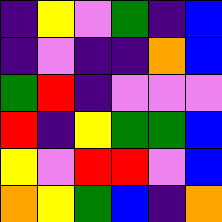[["indigo", "yellow", "violet", "green", "indigo", "blue"], ["indigo", "violet", "indigo", "indigo", "orange", "blue"], ["green", "red", "indigo", "violet", "violet", "violet"], ["red", "indigo", "yellow", "green", "green", "blue"], ["yellow", "violet", "red", "red", "violet", "blue"], ["orange", "yellow", "green", "blue", "indigo", "orange"]]